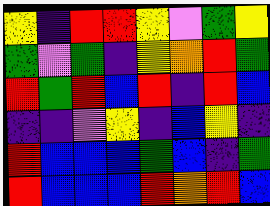[["yellow", "indigo", "red", "red", "yellow", "violet", "green", "yellow"], ["green", "violet", "green", "indigo", "yellow", "orange", "red", "green"], ["red", "green", "red", "blue", "red", "indigo", "red", "blue"], ["indigo", "indigo", "violet", "yellow", "indigo", "blue", "yellow", "indigo"], ["red", "blue", "blue", "blue", "green", "blue", "indigo", "green"], ["red", "blue", "blue", "blue", "red", "orange", "red", "blue"]]